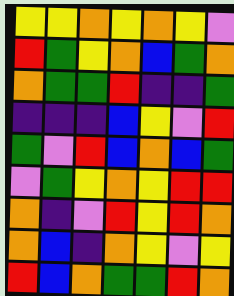[["yellow", "yellow", "orange", "yellow", "orange", "yellow", "violet"], ["red", "green", "yellow", "orange", "blue", "green", "orange"], ["orange", "green", "green", "red", "indigo", "indigo", "green"], ["indigo", "indigo", "indigo", "blue", "yellow", "violet", "red"], ["green", "violet", "red", "blue", "orange", "blue", "green"], ["violet", "green", "yellow", "orange", "yellow", "red", "red"], ["orange", "indigo", "violet", "red", "yellow", "red", "orange"], ["orange", "blue", "indigo", "orange", "yellow", "violet", "yellow"], ["red", "blue", "orange", "green", "green", "red", "orange"]]